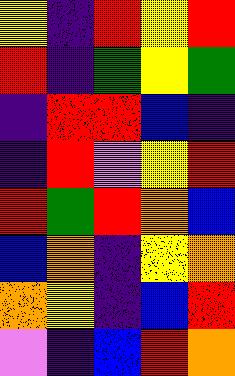[["yellow", "indigo", "red", "yellow", "red"], ["red", "indigo", "green", "yellow", "green"], ["indigo", "red", "red", "blue", "indigo"], ["indigo", "red", "violet", "yellow", "red"], ["red", "green", "red", "orange", "blue"], ["blue", "orange", "indigo", "yellow", "orange"], ["orange", "yellow", "indigo", "blue", "red"], ["violet", "indigo", "blue", "red", "orange"]]